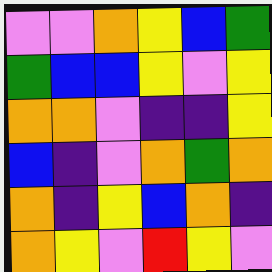[["violet", "violet", "orange", "yellow", "blue", "green"], ["green", "blue", "blue", "yellow", "violet", "yellow"], ["orange", "orange", "violet", "indigo", "indigo", "yellow"], ["blue", "indigo", "violet", "orange", "green", "orange"], ["orange", "indigo", "yellow", "blue", "orange", "indigo"], ["orange", "yellow", "violet", "red", "yellow", "violet"]]